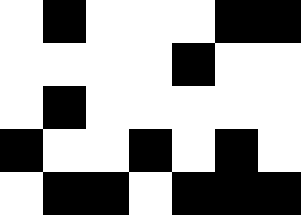[["white", "black", "white", "white", "white", "black", "black"], ["white", "white", "white", "white", "black", "white", "white"], ["white", "black", "white", "white", "white", "white", "white"], ["black", "white", "white", "black", "white", "black", "white"], ["white", "black", "black", "white", "black", "black", "black"]]